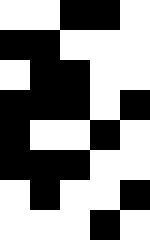[["white", "white", "black", "black", "white"], ["black", "black", "white", "white", "white"], ["white", "black", "black", "white", "white"], ["black", "black", "black", "white", "black"], ["black", "white", "white", "black", "white"], ["black", "black", "black", "white", "white"], ["white", "black", "white", "white", "black"], ["white", "white", "white", "black", "white"]]